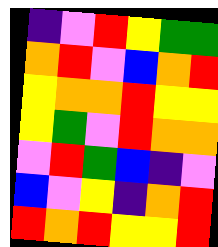[["indigo", "violet", "red", "yellow", "green", "green"], ["orange", "red", "violet", "blue", "orange", "red"], ["yellow", "orange", "orange", "red", "yellow", "yellow"], ["yellow", "green", "violet", "red", "orange", "orange"], ["violet", "red", "green", "blue", "indigo", "violet"], ["blue", "violet", "yellow", "indigo", "orange", "red"], ["red", "orange", "red", "yellow", "yellow", "red"]]